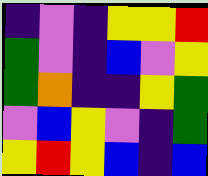[["indigo", "violet", "indigo", "yellow", "yellow", "red"], ["green", "violet", "indigo", "blue", "violet", "yellow"], ["green", "orange", "indigo", "indigo", "yellow", "green"], ["violet", "blue", "yellow", "violet", "indigo", "green"], ["yellow", "red", "yellow", "blue", "indigo", "blue"]]